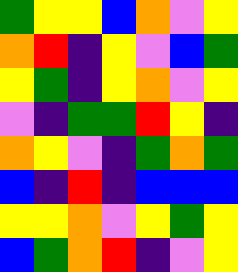[["green", "yellow", "yellow", "blue", "orange", "violet", "yellow"], ["orange", "red", "indigo", "yellow", "violet", "blue", "green"], ["yellow", "green", "indigo", "yellow", "orange", "violet", "yellow"], ["violet", "indigo", "green", "green", "red", "yellow", "indigo"], ["orange", "yellow", "violet", "indigo", "green", "orange", "green"], ["blue", "indigo", "red", "indigo", "blue", "blue", "blue"], ["yellow", "yellow", "orange", "violet", "yellow", "green", "yellow"], ["blue", "green", "orange", "red", "indigo", "violet", "yellow"]]